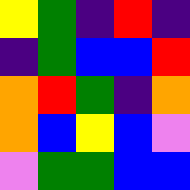[["yellow", "green", "indigo", "red", "indigo"], ["indigo", "green", "blue", "blue", "red"], ["orange", "red", "green", "indigo", "orange"], ["orange", "blue", "yellow", "blue", "violet"], ["violet", "green", "green", "blue", "blue"]]